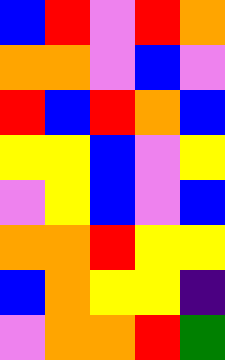[["blue", "red", "violet", "red", "orange"], ["orange", "orange", "violet", "blue", "violet"], ["red", "blue", "red", "orange", "blue"], ["yellow", "yellow", "blue", "violet", "yellow"], ["violet", "yellow", "blue", "violet", "blue"], ["orange", "orange", "red", "yellow", "yellow"], ["blue", "orange", "yellow", "yellow", "indigo"], ["violet", "orange", "orange", "red", "green"]]